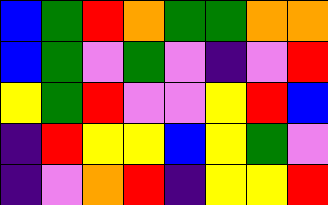[["blue", "green", "red", "orange", "green", "green", "orange", "orange"], ["blue", "green", "violet", "green", "violet", "indigo", "violet", "red"], ["yellow", "green", "red", "violet", "violet", "yellow", "red", "blue"], ["indigo", "red", "yellow", "yellow", "blue", "yellow", "green", "violet"], ["indigo", "violet", "orange", "red", "indigo", "yellow", "yellow", "red"]]